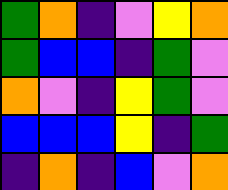[["green", "orange", "indigo", "violet", "yellow", "orange"], ["green", "blue", "blue", "indigo", "green", "violet"], ["orange", "violet", "indigo", "yellow", "green", "violet"], ["blue", "blue", "blue", "yellow", "indigo", "green"], ["indigo", "orange", "indigo", "blue", "violet", "orange"]]